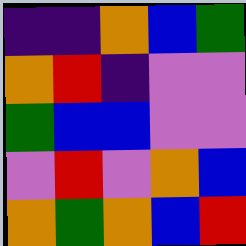[["indigo", "indigo", "orange", "blue", "green"], ["orange", "red", "indigo", "violet", "violet"], ["green", "blue", "blue", "violet", "violet"], ["violet", "red", "violet", "orange", "blue"], ["orange", "green", "orange", "blue", "red"]]